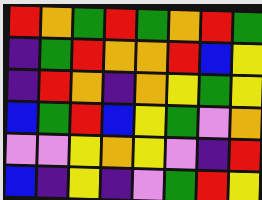[["red", "orange", "green", "red", "green", "orange", "red", "green"], ["indigo", "green", "red", "orange", "orange", "red", "blue", "yellow"], ["indigo", "red", "orange", "indigo", "orange", "yellow", "green", "yellow"], ["blue", "green", "red", "blue", "yellow", "green", "violet", "orange"], ["violet", "violet", "yellow", "orange", "yellow", "violet", "indigo", "red"], ["blue", "indigo", "yellow", "indigo", "violet", "green", "red", "yellow"]]